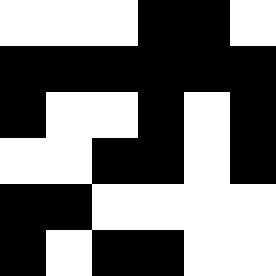[["white", "white", "white", "black", "black", "white"], ["black", "black", "black", "black", "black", "black"], ["black", "white", "white", "black", "white", "black"], ["white", "white", "black", "black", "white", "black"], ["black", "black", "white", "white", "white", "white"], ["black", "white", "black", "black", "white", "white"]]